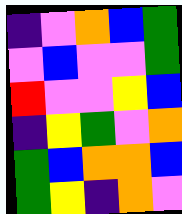[["indigo", "violet", "orange", "blue", "green"], ["violet", "blue", "violet", "violet", "green"], ["red", "violet", "violet", "yellow", "blue"], ["indigo", "yellow", "green", "violet", "orange"], ["green", "blue", "orange", "orange", "blue"], ["green", "yellow", "indigo", "orange", "violet"]]